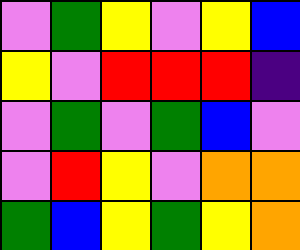[["violet", "green", "yellow", "violet", "yellow", "blue"], ["yellow", "violet", "red", "red", "red", "indigo"], ["violet", "green", "violet", "green", "blue", "violet"], ["violet", "red", "yellow", "violet", "orange", "orange"], ["green", "blue", "yellow", "green", "yellow", "orange"]]